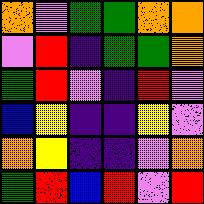[["orange", "violet", "green", "green", "orange", "orange"], ["violet", "red", "indigo", "green", "green", "orange"], ["green", "red", "violet", "indigo", "red", "violet"], ["blue", "yellow", "indigo", "indigo", "yellow", "violet"], ["orange", "yellow", "indigo", "indigo", "violet", "orange"], ["green", "red", "blue", "red", "violet", "red"]]